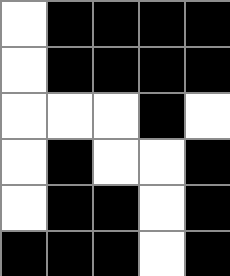[["white", "black", "black", "black", "black"], ["white", "black", "black", "black", "black"], ["white", "white", "white", "black", "white"], ["white", "black", "white", "white", "black"], ["white", "black", "black", "white", "black"], ["black", "black", "black", "white", "black"]]